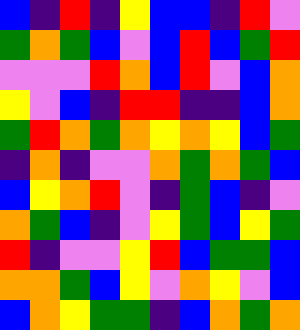[["blue", "indigo", "red", "indigo", "yellow", "blue", "blue", "indigo", "red", "violet"], ["green", "orange", "green", "blue", "violet", "blue", "red", "blue", "green", "red"], ["violet", "violet", "violet", "red", "orange", "blue", "red", "violet", "blue", "orange"], ["yellow", "violet", "blue", "indigo", "red", "red", "indigo", "indigo", "blue", "orange"], ["green", "red", "orange", "green", "orange", "yellow", "orange", "yellow", "blue", "green"], ["indigo", "orange", "indigo", "violet", "violet", "orange", "green", "orange", "green", "blue"], ["blue", "yellow", "orange", "red", "violet", "indigo", "green", "blue", "indigo", "violet"], ["orange", "green", "blue", "indigo", "violet", "yellow", "green", "blue", "yellow", "green"], ["red", "indigo", "violet", "violet", "yellow", "red", "blue", "green", "green", "blue"], ["orange", "orange", "green", "blue", "yellow", "violet", "orange", "yellow", "violet", "blue"], ["blue", "orange", "yellow", "green", "green", "indigo", "blue", "orange", "green", "orange"]]